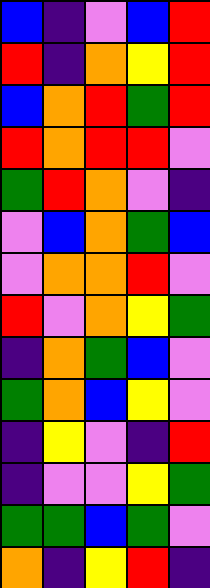[["blue", "indigo", "violet", "blue", "red"], ["red", "indigo", "orange", "yellow", "red"], ["blue", "orange", "red", "green", "red"], ["red", "orange", "red", "red", "violet"], ["green", "red", "orange", "violet", "indigo"], ["violet", "blue", "orange", "green", "blue"], ["violet", "orange", "orange", "red", "violet"], ["red", "violet", "orange", "yellow", "green"], ["indigo", "orange", "green", "blue", "violet"], ["green", "orange", "blue", "yellow", "violet"], ["indigo", "yellow", "violet", "indigo", "red"], ["indigo", "violet", "violet", "yellow", "green"], ["green", "green", "blue", "green", "violet"], ["orange", "indigo", "yellow", "red", "indigo"]]